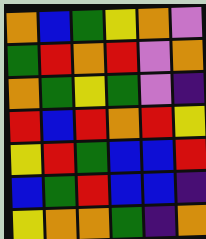[["orange", "blue", "green", "yellow", "orange", "violet"], ["green", "red", "orange", "red", "violet", "orange"], ["orange", "green", "yellow", "green", "violet", "indigo"], ["red", "blue", "red", "orange", "red", "yellow"], ["yellow", "red", "green", "blue", "blue", "red"], ["blue", "green", "red", "blue", "blue", "indigo"], ["yellow", "orange", "orange", "green", "indigo", "orange"]]